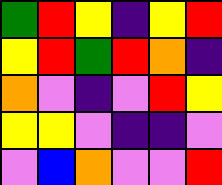[["green", "red", "yellow", "indigo", "yellow", "red"], ["yellow", "red", "green", "red", "orange", "indigo"], ["orange", "violet", "indigo", "violet", "red", "yellow"], ["yellow", "yellow", "violet", "indigo", "indigo", "violet"], ["violet", "blue", "orange", "violet", "violet", "red"]]